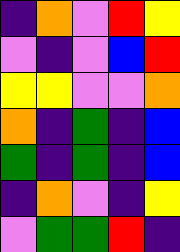[["indigo", "orange", "violet", "red", "yellow"], ["violet", "indigo", "violet", "blue", "red"], ["yellow", "yellow", "violet", "violet", "orange"], ["orange", "indigo", "green", "indigo", "blue"], ["green", "indigo", "green", "indigo", "blue"], ["indigo", "orange", "violet", "indigo", "yellow"], ["violet", "green", "green", "red", "indigo"]]